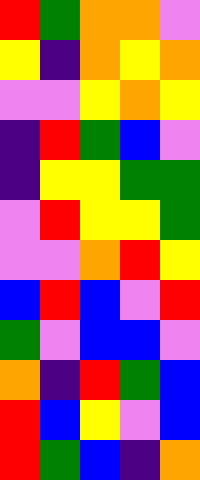[["red", "green", "orange", "orange", "violet"], ["yellow", "indigo", "orange", "yellow", "orange"], ["violet", "violet", "yellow", "orange", "yellow"], ["indigo", "red", "green", "blue", "violet"], ["indigo", "yellow", "yellow", "green", "green"], ["violet", "red", "yellow", "yellow", "green"], ["violet", "violet", "orange", "red", "yellow"], ["blue", "red", "blue", "violet", "red"], ["green", "violet", "blue", "blue", "violet"], ["orange", "indigo", "red", "green", "blue"], ["red", "blue", "yellow", "violet", "blue"], ["red", "green", "blue", "indigo", "orange"]]